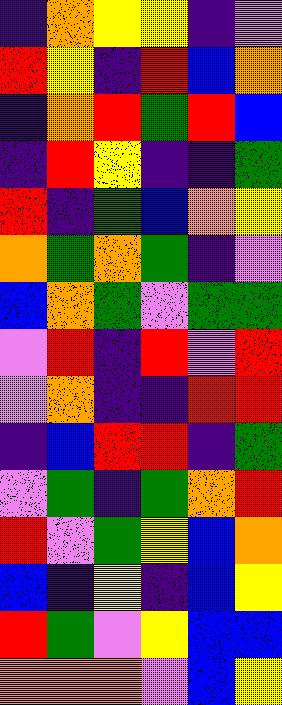[["indigo", "orange", "yellow", "yellow", "indigo", "violet"], ["red", "yellow", "indigo", "red", "blue", "orange"], ["indigo", "orange", "red", "green", "red", "blue"], ["indigo", "red", "yellow", "indigo", "indigo", "green"], ["red", "indigo", "green", "blue", "orange", "yellow"], ["orange", "green", "orange", "green", "indigo", "violet"], ["blue", "orange", "green", "violet", "green", "green"], ["violet", "red", "indigo", "red", "violet", "red"], ["violet", "orange", "indigo", "indigo", "red", "red"], ["indigo", "blue", "red", "red", "indigo", "green"], ["violet", "green", "indigo", "green", "orange", "red"], ["red", "violet", "green", "yellow", "blue", "orange"], ["blue", "indigo", "yellow", "indigo", "blue", "yellow"], ["red", "green", "violet", "yellow", "blue", "blue"], ["orange", "orange", "orange", "violet", "blue", "yellow"]]